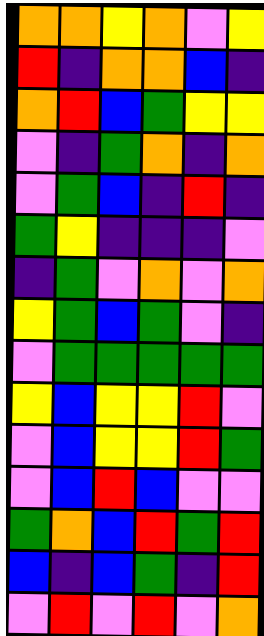[["orange", "orange", "yellow", "orange", "violet", "yellow"], ["red", "indigo", "orange", "orange", "blue", "indigo"], ["orange", "red", "blue", "green", "yellow", "yellow"], ["violet", "indigo", "green", "orange", "indigo", "orange"], ["violet", "green", "blue", "indigo", "red", "indigo"], ["green", "yellow", "indigo", "indigo", "indigo", "violet"], ["indigo", "green", "violet", "orange", "violet", "orange"], ["yellow", "green", "blue", "green", "violet", "indigo"], ["violet", "green", "green", "green", "green", "green"], ["yellow", "blue", "yellow", "yellow", "red", "violet"], ["violet", "blue", "yellow", "yellow", "red", "green"], ["violet", "blue", "red", "blue", "violet", "violet"], ["green", "orange", "blue", "red", "green", "red"], ["blue", "indigo", "blue", "green", "indigo", "red"], ["violet", "red", "violet", "red", "violet", "orange"]]